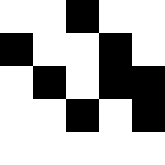[["white", "white", "black", "white", "white"], ["black", "white", "white", "black", "white"], ["white", "black", "white", "black", "black"], ["white", "white", "black", "white", "black"], ["white", "white", "white", "white", "white"]]